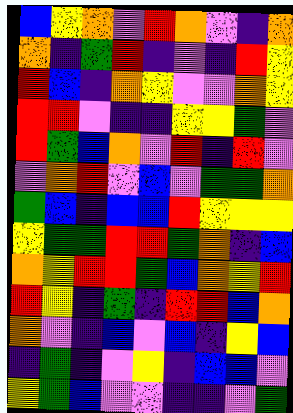[["blue", "yellow", "orange", "violet", "red", "orange", "violet", "indigo", "orange"], ["orange", "indigo", "green", "red", "indigo", "violet", "indigo", "red", "yellow"], ["red", "blue", "indigo", "orange", "yellow", "violet", "violet", "orange", "yellow"], ["red", "red", "violet", "indigo", "indigo", "yellow", "yellow", "green", "violet"], ["red", "green", "blue", "orange", "violet", "red", "indigo", "red", "violet"], ["violet", "orange", "red", "violet", "blue", "violet", "green", "green", "orange"], ["green", "blue", "indigo", "blue", "blue", "red", "yellow", "yellow", "yellow"], ["yellow", "green", "green", "red", "red", "green", "orange", "indigo", "blue"], ["orange", "yellow", "red", "red", "green", "blue", "orange", "yellow", "red"], ["red", "yellow", "indigo", "green", "indigo", "red", "red", "blue", "orange"], ["orange", "violet", "indigo", "blue", "violet", "blue", "indigo", "yellow", "blue"], ["indigo", "green", "indigo", "violet", "yellow", "indigo", "blue", "blue", "violet"], ["yellow", "green", "blue", "violet", "violet", "indigo", "indigo", "violet", "green"]]